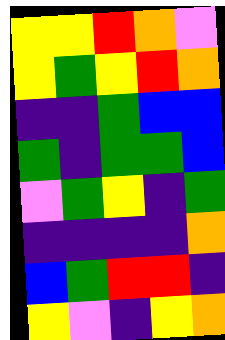[["yellow", "yellow", "red", "orange", "violet"], ["yellow", "green", "yellow", "red", "orange"], ["indigo", "indigo", "green", "blue", "blue"], ["green", "indigo", "green", "green", "blue"], ["violet", "green", "yellow", "indigo", "green"], ["indigo", "indigo", "indigo", "indigo", "orange"], ["blue", "green", "red", "red", "indigo"], ["yellow", "violet", "indigo", "yellow", "orange"]]